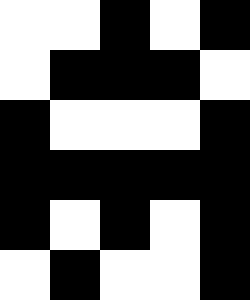[["white", "white", "black", "white", "black"], ["white", "black", "black", "black", "white"], ["black", "white", "white", "white", "black"], ["black", "black", "black", "black", "black"], ["black", "white", "black", "white", "black"], ["white", "black", "white", "white", "black"]]